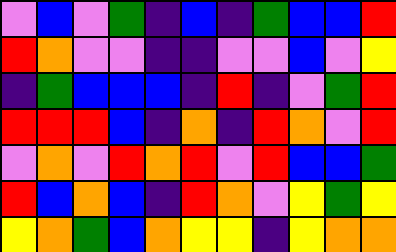[["violet", "blue", "violet", "green", "indigo", "blue", "indigo", "green", "blue", "blue", "red"], ["red", "orange", "violet", "violet", "indigo", "indigo", "violet", "violet", "blue", "violet", "yellow"], ["indigo", "green", "blue", "blue", "blue", "indigo", "red", "indigo", "violet", "green", "red"], ["red", "red", "red", "blue", "indigo", "orange", "indigo", "red", "orange", "violet", "red"], ["violet", "orange", "violet", "red", "orange", "red", "violet", "red", "blue", "blue", "green"], ["red", "blue", "orange", "blue", "indigo", "red", "orange", "violet", "yellow", "green", "yellow"], ["yellow", "orange", "green", "blue", "orange", "yellow", "yellow", "indigo", "yellow", "orange", "orange"]]